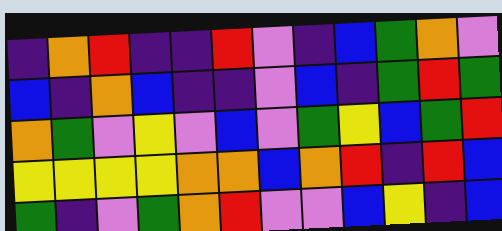[["indigo", "orange", "red", "indigo", "indigo", "red", "violet", "indigo", "blue", "green", "orange", "violet"], ["blue", "indigo", "orange", "blue", "indigo", "indigo", "violet", "blue", "indigo", "green", "red", "green"], ["orange", "green", "violet", "yellow", "violet", "blue", "violet", "green", "yellow", "blue", "green", "red"], ["yellow", "yellow", "yellow", "yellow", "orange", "orange", "blue", "orange", "red", "indigo", "red", "blue"], ["green", "indigo", "violet", "green", "orange", "red", "violet", "violet", "blue", "yellow", "indigo", "blue"]]